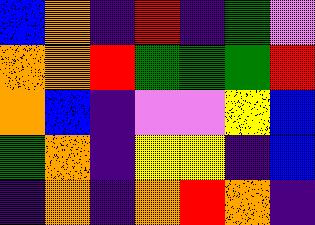[["blue", "orange", "indigo", "red", "indigo", "green", "violet"], ["orange", "orange", "red", "green", "green", "green", "red"], ["orange", "blue", "indigo", "violet", "violet", "yellow", "blue"], ["green", "orange", "indigo", "yellow", "yellow", "indigo", "blue"], ["indigo", "orange", "indigo", "orange", "red", "orange", "indigo"]]